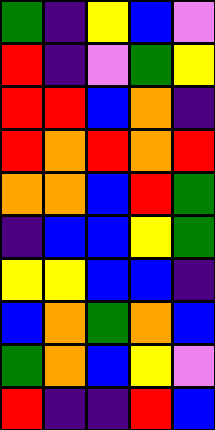[["green", "indigo", "yellow", "blue", "violet"], ["red", "indigo", "violet", "green", "yellow"], ["red", "red", "blue", "orange", "indigo"], ["red", "orange", "red", "orange", "red"], ["orange", "orange", "blue", "red", "green"], ["indigo", "blue", "blue", "yellow", "green"], ["yellow", "yellow", "blue", "blue", "indigo"], ["blue", "orange", "green", "orange", "blue"], ["green", "orange", "blue", "yellow", "violet"], ["red", "indigo", "indigo", "red", "blue"]]